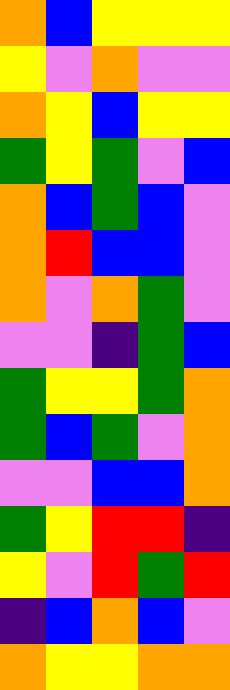[["orange", "blue", "yellow", "yellow", "yellow"], ["yellow", "violet", "orange", "violet", "violet"], ["orange", "yellow", "blue", "yellow", "yellow"], ["green", "yellow", "green", "violet", "blue"], ["orange", "blue", "green", "blue", "violet"], ["orange", "red", "blue", "blue", "violet"], ["orange", "violet", "orange", "green", "violet"], ["violet", "violet", "indigo", "green", "blue"], ["green", "yellow", "yellow", "green", "orange"], ["green", "blue", "green", "violet", "orange"], ["violet", "violet", "blue", "blue", "orange"], ["green", "yellow", "red", "red", "indigo"], ["yellow", "violet", "red", "green", "red"], ["indigo", "blue", "orange", "blue", "violet"], ["orange", "yellow", "yellow", "orange", "orange"]]